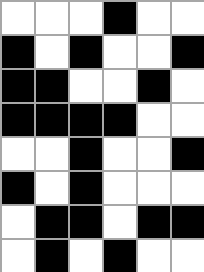[["white", "white", "white", "black", "white", "white"], ["black", "white", "black", "white", "white", "black"], ["black", "black", "white", "white", "black", "white"], ["black", "black", "black", "black", "white", "white"], ["white", "white", "black", "white", "white", "black"], ["black", "white", "black", "white", "white", "white"], ["white", "black", "black", "white", "black", "black"], ["white", "black", "white", "black", "white", "white"]]